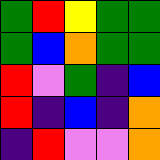[["green", "red", "yellow", "green", "green"], ["green", "blue", "orange", "green", "green"], ["red", "violet", "green", "indigo", "blue"], ["red", "indigo", "blue", "indigo", "orange"], ["indigo", "red", "violet", "violet", "orange"]]